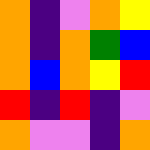[["orange", "indigo", "violet", "orange", "yellow"], ["orange", "indigo", "orange", "green", "blue"], ["orange", "blue", "orange", "yellow", "red"], ["red", "indigo", "red", "indigo", "violet"], ["orange", "violet", "violet", "indigo", "orange"]]